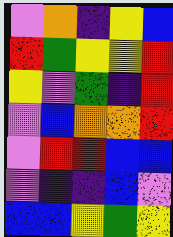[["violet", "orange", "indigo", "yellow", "blue"], ["red", "green", "yellow", "yellow", "red"], ["yellow", "violet", "green", "indigo", "red"], ["violet", "blue", "orange", "orange", "red"], ["violet", "red", "red", "blue", "blue"], ["violet", "indigo", "indigo", "blue", "violet"], ["blue", "blue", "yellow", "green", "yellow"]]